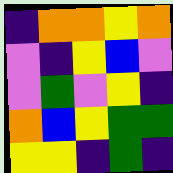[["indigo", "orange", "orange", "yellow", "orange"], ["violet", "indigo", "yellow", "blue", "violet"], ["violet", "green", "violet", "yellow", "indigo"], ["orange", "blue", "yellow", "green", "green"], ["yellow", "yellow", "indigo", "green", "indigo"]]